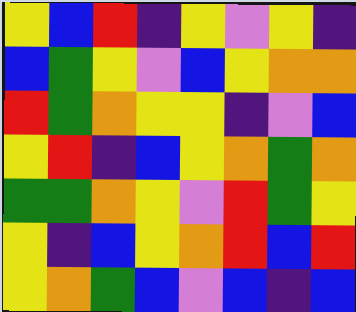[["yellow", "blue", "red", "indigo", "yellow", "violet", "yellow", "indigo"], ["blue", "green", "yellow", "violet", "blue", "yellow", "orange", "orange"], ["red", "green", "orange", "yellow", "yellow", "indigo", "violet", "blue"], ["yellow", "red", "indigo", "blue", "yellow", "orange", "green", "orange"], ["green", "green", "orange", "yellow", "violet", "red", "green", "yellow"], ["yellow", "indigo", "blue", "yellow", "orange", "red", "blue", "red"], ["yellow", "orange", "green", "blue", "violet", "blue", "indigo", "blue"]]